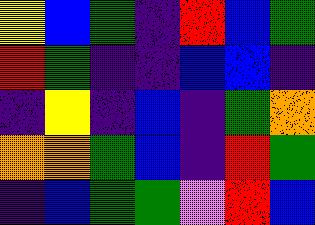[["yellow", "blue", "green", "indigo", "red", "blue", "green"], ["red", "green", "indigo", "indigo", "blue", "blue", "indigo"], ["indigo", "yellow", "indigo", "blue", "indigo", "green", "orange"], ["orange", "orange", "green", "blue", "indigo", "red", "green"], ["indigo", "blue", "green", "green", "violet", "red", "blue"]]